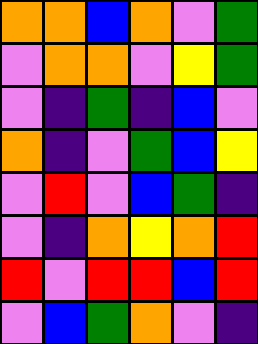[["orange", "orange", "blue", "orange", "violet", "green"], ["violet", "orange", "orange", "violet", "yellow", "green"], ["violet", "indigo", "green", "indigo", "blue", "violet"], ["orange", "indigo", "violet", "green", "blue", "yellow"], ["violet", "red", "violet", "blue", "green", "indigo"], ["violet", "indigo", "orange", "yellow", "orange", "red"], ["red", "violet", "red", "red", "blue", "red"], ["violet", "blue", "green", "orange", "violet", "indigo"]]